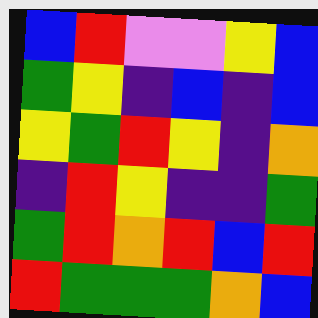[["blue", "red", "violet", "violet", "yellow", "blue"], ["green", "yellow", "indigo", "blue", "indigo", "blue"], ["yellow", "green", "red", "yellow", "indigo", "orange"], ["indigo", "red", "yellow", "indigo", "indigo", "green"], ["green", "red", "orange", "red", "blue", "red"], ["red", "green", "green", "green", "orange", "blue"]]